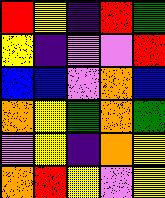[["red", "yellow", "indigo", "red", "green"], ["yellow", "indigo", "violet", "violet", "red"], ["blue", "blue", "violet", "orange", "blue"], ["orange", "yellow", "green", "orange", "green"], ["violet", "yellow", "indigo", "orange", "yellow"], ["orange", "red", "yellow", "violet", "yellow"]]